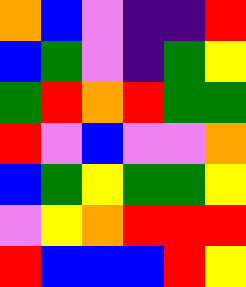[["orange", "blue", "violet", "indigo", "indigo", "red"], ["blue", "green", "violet", "indigo", "green", "yellow"], ["green", "red", "orange", "red", "green", "green"], ["red", "violet", "blue", "violet", "violet", "orange"], ["blue", "green", "yellow", "green", "green", "yellow"], ["violet", "yellow", "orange", "red", "red", "red"], ["red", "blue", "blue", "blue", "red", "yellow"]]